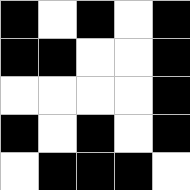[["black", "white", "black", "white", "black"], ["black", "black", "white", "white", "black"], ["white", "white", "white", "white", "black"], ["black", "white", "black", "white", "black"], ["white", "black", "black", "black", "white"]]